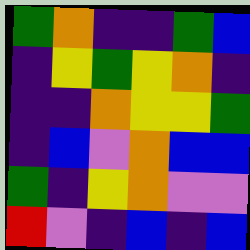[["green", "orange", "indigo", "indigo", "green", "blue"], ["indigo", "yellow", "green", "yellow", "orange", "indigo"], ["indigo", "indigo", "orange", "yellow", "yellow", "green"], ["indigo", "blue", "violet", "orange", "blue", "blue"], ["green", "indigo", "yellow", "orange", "violet", "violet"], ["red", "violet", "indigo", "blue", "indigo", "blue"]]